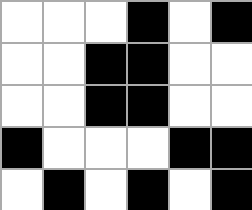[["white", "white", "white", "black", "white", "black"], ["white", "white", "black", "black", "white", "white"], ["white", "white", "black", "black", "white", "white"], ["black", "white", "white", "white", "black", "black"], ["white", "black", "white", "black", "white", "black"]]